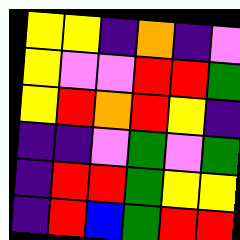[["yellow", "yellow", "indigo", "orange", "indigo", "violet"], ["yellow", "violet", "violet", "red", "red", "green"], ["yellow", "red", "orange", "red", "yellow", "indigo"], ["indigo", "indigo", "violet", "green", "violet", "green"], ["indigo", "red", "red", "green", "yellow", "yellow"], ["indigo", "red", "blue", "green", "red", "red"]]